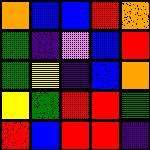[["orange", "blue", "blue", "red", "orange"], ["green", "indigo", "violet", "blue", "red"], ["green", "yellow", "indigo", "blue", "orange"], ["yellow", "green", "red", "red", "green"], ["red", "blue", "red", "red", "indigo"]]